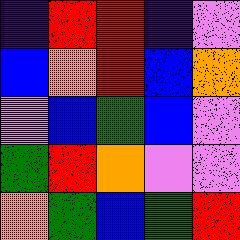[["indigo", "red", "red", "indigo", "violet"], ["blue", "orange", "red", "blue", "orange"], ["violet", "blue", "green", "blue", "violet"], ["green", "red", "orange", "violet", "violet"], ["orange", "green", "blue", "green", "red"]]